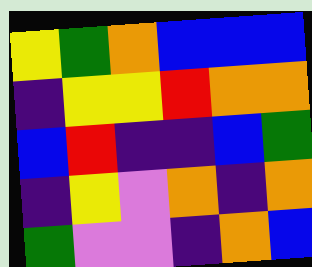[["yellow", "green", "orange", "blue", "blue", "blue"], ["indigo", "yellow", "yellow", "red", "orange", "orange"], ["blue", "red", "indigo", "indigo", "blue", "green"], ["indigo", "yellow", "violet", "orange", "indigo", "orange"], ["green", "violet", "violet", "indigo", "orange", "blue"]]